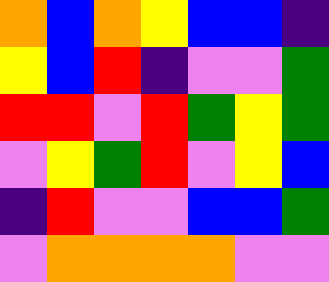[["orange", "blue", "orange", "yellow", "blue", "blue", "indigo"], ["yellow", "blue", "red", "indigo", "violet", "violet", "green"], ["red", "red", "violet", "red", "green", "yellow", "green"], ["violet", "yellow", "green", "red", "violet", "yellow", "blue"], ["indigo", "red", "violet", "violet", "blue", "blue", "green"], ["violet", "orange", "orange", "orange", "orange", "violet", "violet"]]